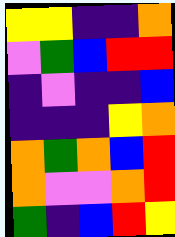[["yellow", "yellow", "indigo", "indigo", "orange"], ["violet", "green", "blue", "red", "red"], ["indigo", "violet", "indigo", "indigo", "blue"], ["indigo", "indigo", "indigo", "yellow", "orange"], ["orange", "green", "orange", "blue", "red"], ["orange", "violet", "violet", "orange", "red"], ["green", "indigo", "blue", "red", "yellow"]]